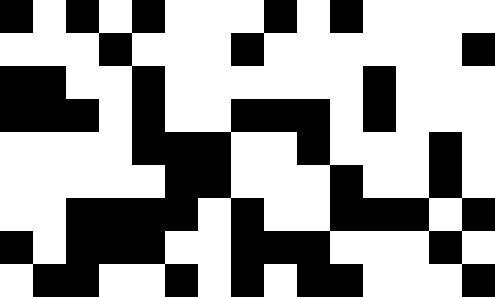[["black", "white", "black", "white", "black", "white", "white", "white", "black", "white", "black", "white", "white", "white", "white"], ["white", "white", "white", "black", "white", "white", "white", "black", "white", "white", "white", "white", "white", "white", "black"], ["black", "black", "white", "white", "black", "white", "white", "white", "white", "white", "white", "black", "white", "white", "white"], ["black", "black", "black", "white", "black", "white", "white", "black", "black", "black", "white", "black", "white", "white", "white"], ["white", "white", "white", "white", "black", "black", "black", "white", "white", "black", "white", "white", "white", "black", "white"], ["white", "white", "white", "white", "white", "black", "black", "white", "white", "white", "black", "white", "white", "black", "white"], ["white", "white", "black", "black", "black", "black", "white", "black", "white", "white", "black", "black", "black", "white", "black"], ["black", "white", "black", "black", "black", "white", "white", "black", "black", "black", "white", "white", "white", "black", "white"], ["white", "black", "black", "white", "white", "black", "white", "black", "white", "black", "black", "white", "white", "white", "black"]]